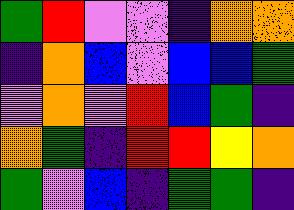[["green", "red", "violet", "violet", "indigo", "orange", "orange"], ["indigo", "orange", "blue", "violet", "blue", "blue", "green"], ["violet", "orange", "violet", "red", "blue", "green", "indigo"], ["orange", "green", "indigo", "red", "red", "yellow", "orange"], ["green", "violet", "blue", "indigo", "green", "green", "indigo"]]